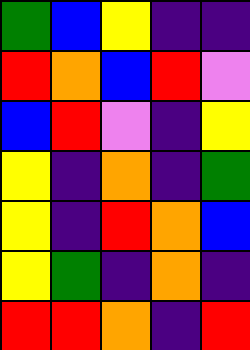[["green", "blue", "yellow", "indigo", "indigo"], ["red", "orange", "blue", "red", "violet"], ["blue", "red", "violet", "indigo", "yellow"], ["yellow", "indigo", "orange", "indigo", "green"], ["yellow", "indigo", "red", "orange", "blue"], ["yellow", "green", "indigo", "orange", "indigo"], ["red", "red", "orange", "indigo", "red"]]